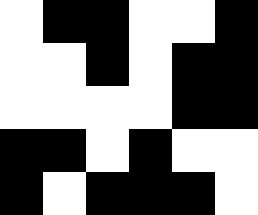[["white", "black", "black", "white", "white", "black"], ["white", "white", "black", "white", "black", "black"], ["white", "white", "white", "white", "black", "black"], ["black", "black", "white", "black", "white", "white"], ["black", "white", "black", "black", "black", "white"]]